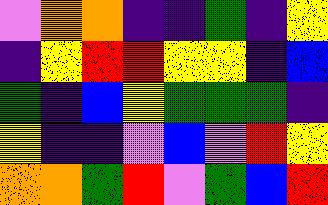[["violet", "orange", "orange", "indigo", "indigo", "green", "indigo", "yellow"], ["indigo", "yellow", "red", "red", "yellow", "yellow", "indigo", "blue"], ["green", "indigo", "blue", "yellow", "green", "green", "green", "indigo"], ["yellow", "indigo", "indigo", "violet", "blue", "violet", "red", "yellow"], ["orange", "orange", "green", "red", "violet", "green", "blue", "red"]]